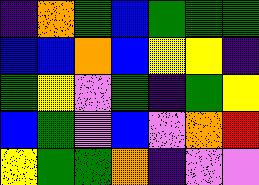[["indigo", "orange", "green", "blue", "green", "green", "green"], ["blue", "blue", "orange", "blue", "yellow", "yellow", "indigo"], ["green", "yellow", "violet", "green", "indigo", "green", "yellow"], ["blue", "green", "violet", "blue", "violet", "orange", "red"], ["yellow", "green", "green", "orange", "indigo", "violet", "violet"]]